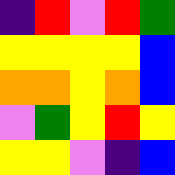[["indigo", "red", "violet", "red", "green"], ["yellow", "yellow", "yellow", "yellow", "blue"], ["orange", "orange", "yellow", "orange", "blue"], ["violet", "green", "yellow", "red", "yellow"], ["yellow", "yellow", "violet", "indigo", "blue"]]